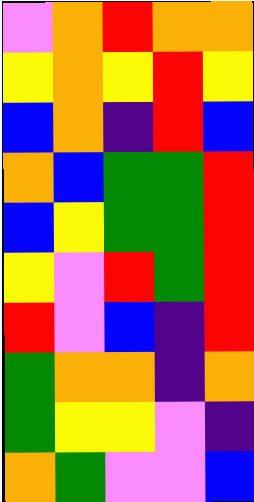[["violet", "orange", "red", "orange", "orange"], ["yellow", "orange", "yellow", "red", "yellow"], ["blue", "orange", "indigo", "red", "blue"], ["orange", "blue", "green", "green", "red"], ["blue", "yellow", "green", "green", "red"], ["yellow", "violet", "red", "green", "red"], ["red", "violet", "blue", "indigo", "red"], ["green", "orange", "orange", "indigo", "orange"], ["green", "yellow", "yellow", "violet", "indigo"], ["orange", "green", "violet", "violet", "blue"]]